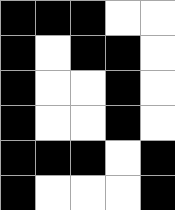[["black", "black", "black", "white", "white"], ["black", "white", "black", "black", "white"], ["black", "white", "white", "black", "white"], ["black", "white", "white", "black", "white"], ["black", "black", "black", "white", "black"], ["black", "white", "white", "white", "black"]]